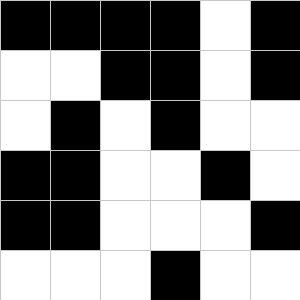[["black", "black", "black", "black", "white", "black"], ["white", "white", "black", "black", "white", "black"], ["white", "black", "white", "black", "white", "white"], ["black", "black", "white", "white", "black", "white"], ["black", "black", "white", "white", "white", "black"], ["white", "white", "white", "black", "white", "white"]]